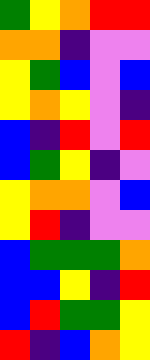[["green", "yellow", "orange", "red", "red"], ["orange", "orange", "indigo", "violet", "violet"], ["yellow", "green", "blue", "violet", "blue"], ["yellow", "orange", "yellow", "violet", "indigo"], ["blue", "indigo", "red", "violet", "red"], ["blue", "green", "yellow", "indigo", "violet"], ["yellow", "orange", "orange", "violet", "blue"], ["yellow", "red", "indigo", "violet", "violet"], ["blue", "green", "green", "green", "orange"], ["blue", "blue", "yellow", "indigo", "red"], ["blue", "red", "green", "green", "yellow"], ["red", "indigo", "blue", "orange", "yellow"]]